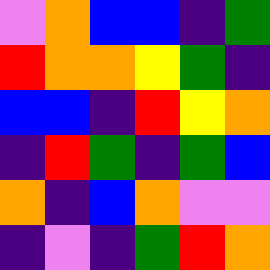[["violet", "orange", "blue", "blue", "indigo", "green"], ["red", "orange", "orange", "yellow", "green", "indigo"], ["blue", "blue", "indigo", "red", "yellow", "orange"], ["indigo", "red", "green", "indigo", "green", "blue"], ["orange", "indigo", "blue", "orange", "violet", "violet"], ["indigo", "violet", "indigo", "green", "red", "orange"]]